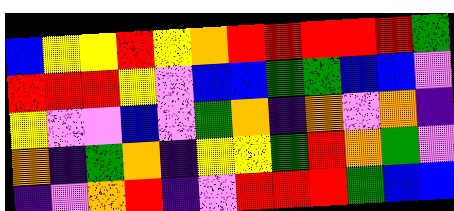[["blue", "yellow", "yellow", "red", "yellow", "orange", "red", "red", "red", "red", "red", "green"], ["red", "red", "red", "yellow", "violet", "blue", "blue", "green", "green", "blue", "blue", "violet"], ["yellow", "violet", "violet", "blue", "violet", "green", "orange", "indigo", "orange", "violet", "orange", "indigo"], ["orange", "indigo", "green", "orange", "indigo", "yellow", "yellow", "green", "red", "orange", "green", "violet"], ["indigo", "violet", "orange", "red", "indigo", "violet", "red", "red", "red", "green", "blue", "blue"]]